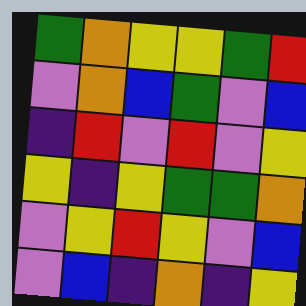[["green", "orange", "yellow", "yellow", "green", "red"], ["violet", "orange", "blue", "green", "violet", "blue"], ["indigo", "red", "violet", "red", "violet", "yellow"], ["yellow", "indigo", "yellow", "green", "green", "orange"], ["violet", "yellow", "red", "yellow", "violet", "blue"], ["violet", "blue", "indigo", "orange", "indigo", "yellow"]]